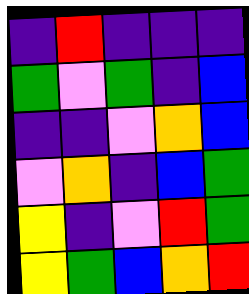[["indigo", "red", "indigo", "indigo", "indigo"], ["green", "violet", "green", "indigo", "blue"], ["indigo", "indigo", "violet", "orange", "blue"], ["violet", "orange", "indigo", "blue", "green"], ["yellow", "indigo", "violet", "red", "green"], ["yellow", "green", "blue", "orange", "red"]]